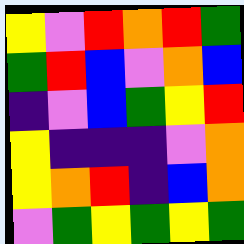[["yellow", "violet", "red", "orange", "red", "green"], ["green", "red", "blue", "violet", "orange", "blue"], ["indigo", "violet", "blue", "green", "yellow", "red"], ["yellow", "indigo", "indigo", "indigo", "violet", "orange"], ["yellow", "orange", "red", "indigo", "blue", "orange"], ["violet", "green", "yellow", "green", "yellow", "green"]]